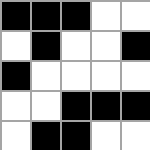[["black", "black", "black", "white", "white"], ["white", "black", "white", "white", "black"], ["black", "white", "white", "white", "white"], ["white", "white", "black", "black", "black"], ["white", "black", "black", "white", "white"]]